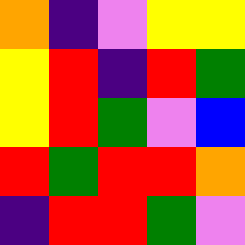[["orange", "indigo", "violet", "yellow", "yellow"], ["yellow", "red", "indigo", "red", "green"], ["yellow", "red", "green", "violet", "blue"], ["red", "green", "red", "red", "orange"], ["indigo", "red", "red", "green", "violet"]]